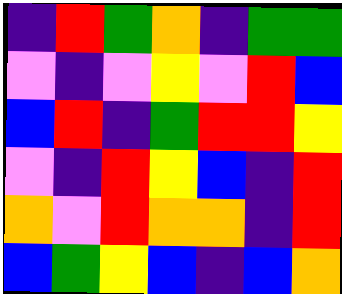[["indigo", "red", "green", "orange", "indigo", "green", "green"], ["violet", "indigo", "violet", "yellow", "violet", "red", "blue"], ["blue", "red", "indigo", "green", "red", "red", "yellow"], ["violet", "indigo", "red", "yellow", "blue", "indigo", "red"], ["orange", "violet", "red", "orange", "orange", "indigo", "red"], ["blue", "green", "yellow", "blue", "indigo", "blue", "orange"]]